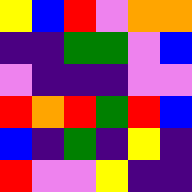[["yellow", "blue", "red", "violet", "orange", "orange"], ["indigo", "indigo", "green", "green", "violet", "blue"], ["violet", "indigo", "indigo", "indigo", "violet", "violet"], ["red", "orange", "red", "green", "red", "blue"], ["blue", "indigo", "green", "indigo", "yellow", "indigo"], ["red", "violet", "violet", "yellow", "indigo", "indigo"]]